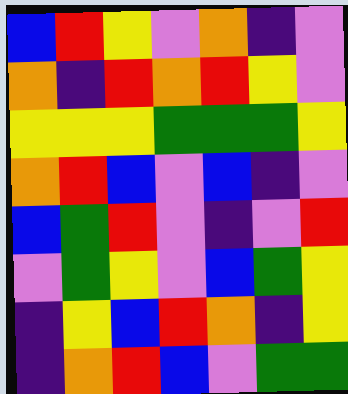[["blue", "red", "yellow", "violet", "orange", "indigo", "violet"], ["orange", "indigo", "red", "orange", "red", "yellow", "violet"], ["yellow", "yellow", "yellow", "green", "green", "green", "yellow"], ["orange", "red", "blue", "violet", "blue", "indigo", "violet"], ["blue", "green", "red", "violet", "indigo", "violet", "red"], ["violet", "green", "yellow", "violet", "blue", "green", "yellow"], ["indigo", "yellow", "blue", "red", "orange", "indigo", "yellow"], ["indigo", "orange", "red", "blue", "violet", "green", "green"]]